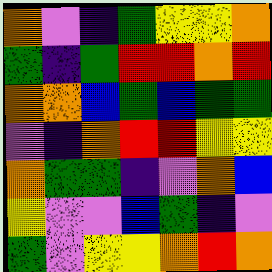[["orange", "violet", "indigo", "green", "yellow", "yellow", "orange"], ["green", "indigo", "green", "red", "red", "orange", "red"], ["orange", "orange", "blue", "green", "blue", "green", "green"], ["violet", "indigo", "orange", "red", "red", "yellow", "yellow"], ["orange", "green", "green", "indigo", "violet", "orange", "blue"], ["yellow", "violet", "violet", "blue", "green", "indigo", "violet"], ["green", "violet", "yellow", "yellow", "orange", "red", "orange"]]